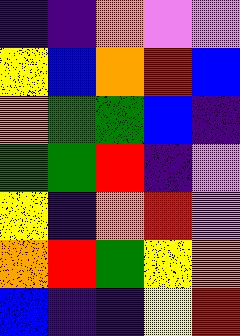[["indigo", "indigo", "orange", "violet", "violet"], ["yellow", "blue", "orange", "red", "blue"], ["orange", "green", "green", "blue", "indigo"], ["green", "green", "red", "indigo", "violet"], ["yellow", "indigo", "orange", "red", "violet"], ["orange", "red", "green", "yellow", "orange"], ["blue", "indigo", "indigo", "yellow", "red"]]